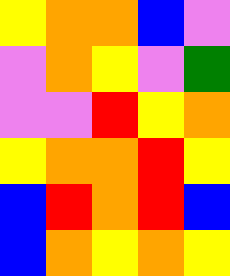[["yellow", "orange", "orange", "blue", "violet"], ["violet", "orange", "yellow", "violet", "green"], ["violet", "violet", "red", "yellow", "orange"], ["yellow", "orange", "orange", "red", "yellow"], ["blue", "red", "orange", "red", "blue"], ["blue", "orange", "yellow", "orange", "yellow"]]